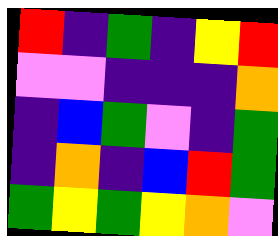[["red", "indigo", "green", "indigo", "yellow", "red"], ["violet", "violet", "indigo", "indigo", "indigo", "orange"], ["indigo", "blue", "green", "violet", "indigo", "green"], ["indigo", "orange", "indigo", "blue", "red", "green"], ["green", "yellow", "green", "yellow", "orange", "violet"]]